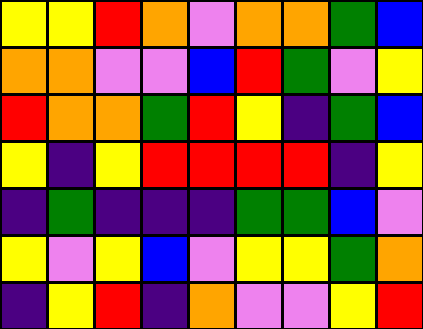[["yellow", "yellow", "red", "orange", "violet", "orange", "orange", "green", "blue"], ["orange", "orange", "violet", "violet", "blue", "red", "green", "violet", "yellow"], ["red", "orange", "orange", "green", "red", "yellow", "indigo", "green", "blue"], ["yellow", "indigo", "yellow", "red", "red", "red", "red", "indigo", "yellow"], ["indigo", "green", "indigo", "indigo", "indigo", "green", "green", "blue", "violet"], ["yellow", "violet", "yellow", "blue", "violet", "yellow", "yellow", "green", "orange"], ["indigo", "yellow", "red", "indigo", "orange", "violet", "violet", "yellow", "red"]]